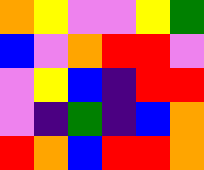[["orange", "yellow", "violet", "violet", "yellow", "green"], ["blue", "violet", "orange", "red", "red", "violet"], ["violet", "yellow", "blue", "indigo", "red", "red"], ["violet", "indigo", "green", "indigo", "blue", "orange"], ["red", "orange", "blue", "red", "red", "orange"]]